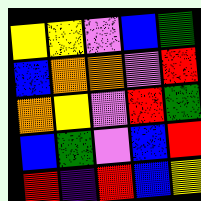[["yellow", "yellow", "violet", "blue", "green"], ["blue", "orange", "orange", "violet", "red"], ["orange", "yellow", "violet", "red", "green"], ["blue", "green", "violet", "blue", "red"], ["red", "indigo", "red", "blue", "yellow"]]